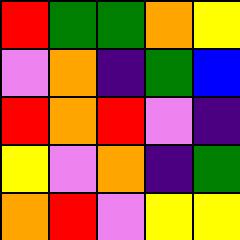[["red", "green", "green", "orange", "yellow"], ["violet", "orange", "indigo", "green", "blue"], ["red", "orange", "red", "violet", "indigo"], ["yellow", "violet", "orange", "indigo", "green"], ["orange", "red", "violet", "yellow", "yellow"]]